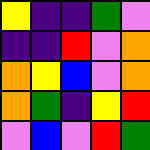[["yellow", "indigo", "indigo", "green", "violet"], ["indigo", "indigo", "red", "violet", "orange"], ["orange", "yellow", "blue", "violet", "orange"], ["orange", "green", "indigo", "yellow", "red"], ["violet", "blue", "violet", "red", "green"]]